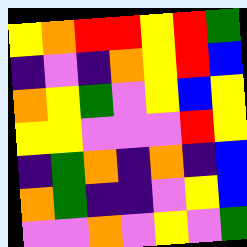[["yellow", "orange", "red", "red", "yellow", "red", "green"], ["indigo", "violet", "indigo", "orange", "yellow", "red", "blue"], ["orange", "yellow", "green", "violet", "yellow", "blue", "yellow"], ["yellow", "yellow", "violet", "violet", "violet", "red", "yellow"], ["indigo", "green", "orange", "indigo", "orange", "indigo", "blue"], ["orange", "green", "indigo", "indigo", "violet", "yellow", "blue"], ["violet", "violet", "orange", "violet", "yellow", "violet", "green"]]